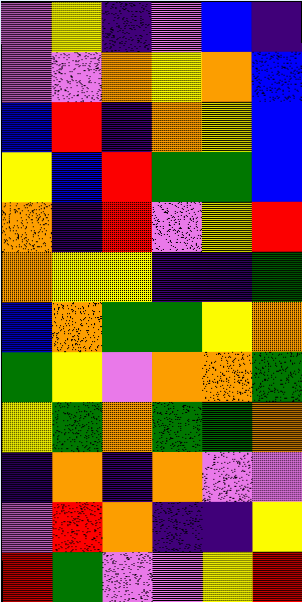[["violet", "yellow", "indigo", "violet", "blue", "indigo"], ["violet", "violet", "orange", "yellow", "orange", "blue"], ["blue", "red", "indigo", "orange", "yellow", "blue"], ["yellow", "blue", "red", "green", "green", "blue"], ["orange", "indigo", "red", "violet", "yellow", "red"], ["orange", "yellow", "yellow", "indigo", "indigo", "green"], ["blue", "orange", "green", "green", "yellow", "orange"], ["green", "yellow", "violet", "orange", "orange", "green"], ["yellow", "green", "orange", "green", "green", "orange"], ["indigo", "orange", "indigo", "orange", "violet", "violet"], ["violet", "red", "orange", "indigo", "indigo", "yellow"], ["red", "green", "violet", "violet", "yellow", "red"]]